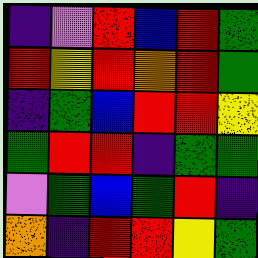[["indigo", "violet", "red", "blue", "red", "green"], ["red", "yellow", "red", "orange", "red", "green"], ["indigo", "green", "blue", "red", "red", "yellow"], ["green", "red", "red", "indigo", "green", "green"], ["violet", "green", "blue", "green", "red", "indigo"], ["orange", "indigo", "red", "red", "yellow", "green"]]